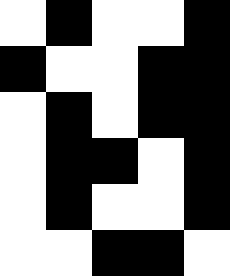[["white", "black", "white", "white", "black"], ["black", "white", "white", "black", "black"], ["white", "black", "white", "black", "black"], ["white", "black", "black", "white", "black"], ["white", "black", "white", "white", "black"], ["white", "white", "black", "black", "white"]]